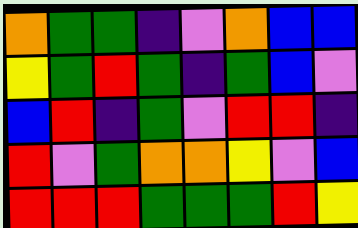[["orange", "green", "green", "indigo", "violet", "orange", "blue", "blue"], ["yellow", "green", "red", "green", "indigo", "green", "blue", "violet"], ["blue", "red", "indigo", "green", "violet", "red", "red", "indigo"], ["red", "violet", "green", "orange", "orange", "yellow", "violet", "blue"], ["red", "red", "red", "green", "green", "green", "red", "yellow"]]